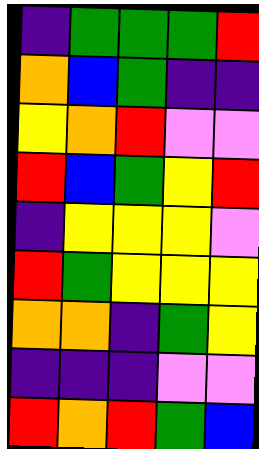[["indigo", "green", "green", "green", "red"], ["orange", "blue", "green", "indigo", "indigo"], ["yellow", "orange", "red", "violet", "violet"], ["red", "blue", "green", "yellow", "red"], ["indigo", "yellow", "yellow", "yellow", "violet"], ["red", "green", "yellow", "yellow", "yellow"], ["orange", "orange", "indigo", "green", "yellow"], ["indigo", "indigo", "indigo", "violet", "violet"], ["red", "orange", "red", "green", "blue"]]